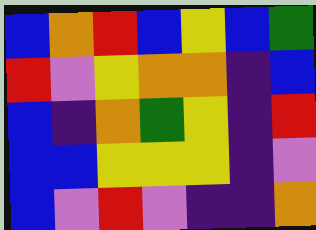[["blue", "orange", "red", "blue", "yellow", "blue", "green"], ["red", "violet", "yellow", "orange", "orange", "indigo", "blue"], ["blue", "indigo", "orange", "green", "yellow", "indigo", "red"], ["blue", "blue", "yellow", "yellow", "yellow", "indigo", "violet"], ["blue", "violet", "red", "violet", "indigo", "indigo", "orange"]]